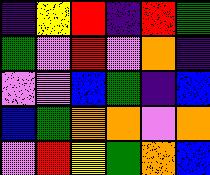[["indigo", "yellow", "red", "indigo", "red", "green"], ["green", "violet", "red", "violet", "orange", "indigo"], ["violet", "violet", "blue", "green", "indigo", "blue"], ["blue", "green", "orange", "orange", "violet", "orange"], ["violet", "red", "yellow", "green", "orange", "blue"]]